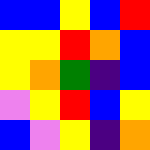[["blue", "blue", "yellow", "blue", "red"], ["yellow", "yellow", "red", "orange", "blue"], ["yellow", "orange", "green", "indigo", "blue"], ["violet", "yellow", "red", "blue", "yellow"], ["blue", "violet", "yellow", "indigo", "orange"]]